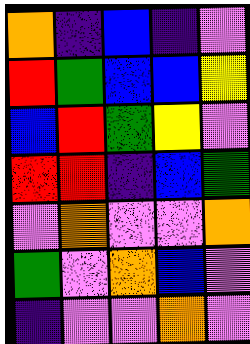[["orange", "indigo", "blue", "indigo", "violet"], ["red", "green", "blue", "blue", "yellow"], ["blue", "red", "green", "yellow", "violet"], ["red", "red", "indigo", "blue", "green"], ["violet", "orange", "violet", "violet", "orange"], ["green", "violet", "orange", "blue", "violet"], ["indigo", "violet", "violet", "orange", "violet"]]